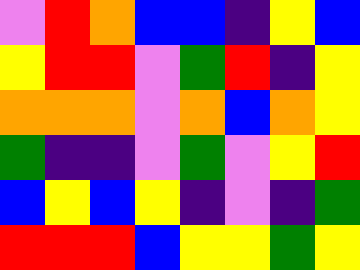[["violet", "red", "orange", "blue", "blue", "indigo", "yellow", "blue"], ["yellow", "red", "red", "violet", "green", "red", "indigo", "yellow"], ["orange", "orange", "orange", "violet", "orange", "blue", "orange", "yellow"], ["green", "indigo", "indigo", "violet", "green", "violet", "yellow", "red"], ["blue", "yellow", "blue", "yellow", "indigo", "violet", "indigo", "green"], ["red", "red", "red", "blue", "yellow", "yellow", "green", "yellow"]]